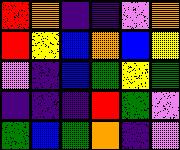[["red", "orange", "indigo", "indigo", "violet", "orange"], ["red", "yellow", "blue", "orange", "blue", "yellow"], ["violet", "indigo", "blue", "green", "yellow", "green"], ["indigo", "indigo", "indigo", "red", "green", "violet"], ["green", "blue", "green", "orange", "indigo", "violet"]]